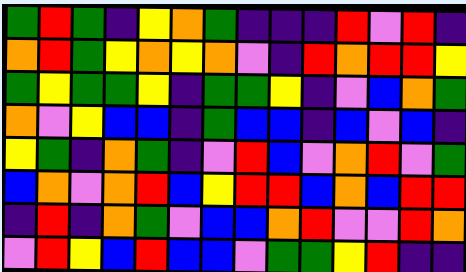[["green", "red", "green", "indigo", "yellow", "orange", "green", "indigo", "indigo", "indigo", "red", "violet", "red", "indigo"], ["orange", "red", "green", "yellow", "orange", "yellow", "orange", "violet", "indigo", "red", "orange", "red", "red", "yellow"], ["green", "yellow", "green", "green", "yellow", "indigo", "green", "green", "yellow", "indigo", "violet", "blue", "orange", "green"], ["orange", "violet", "yellow", "blue", "blue", "indigo", "green", "blue", "blue", "indigo", "blue", "violet", "blue", "indigo"], ["yellow", "green", "indigo", "orange", "green", "indigo", "violet", "red", "blue", "violet", "orange", "red", "violet", "green"], ["blue", "orange", "violet", "orange", "red", "blue", "yellow", "red", "red", "blue", "orange", "blue", "red", "red"], ["indigo", "red", "indigo", "orange", "green", "violet", "blue", "blue", "orange", "red", "violet", "violet", "red", "orange"], ["violet", "red", "yellow", "blue", "red", "blue", "blue", "violet", "green", "green", "yellow", "red", "indigo", "indigo"]]